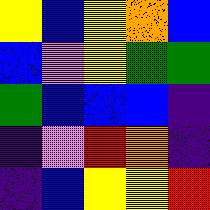[["yellow", "blue", "yellow", "orange", "blue"], ["blue", "violet", "yellow", "green", "green"], ["green", "blue", "blue", "blue", "indigo"], ["indigo", "violet", "red", "orange", "indigo"], ["indigo", "blue", "yellow", "yellow", "red"]]